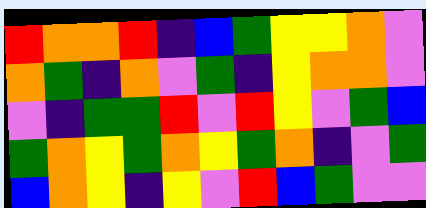[["red", "orange", "orange", "red", "indigo", "blue", "green", "yellow", "yellow", "orange", "violet"], ["orange", "green", "indigo", "orange", "violet", "green", "indigo", "yellow", "orange", "orange", "violet"], ["violet", "indigo", "green", "green", "red", "violet", "red", "yellow", "violet", "green", "blue"], ["green", "orange", "yellow", "green", "orange", "yellow", "green", "orange", "indigo", "violet", "green"], ["blue", "orange", "yellow", "indigo", "yellow", "violet", "red", "blue", "green", "violet", "violet"]]